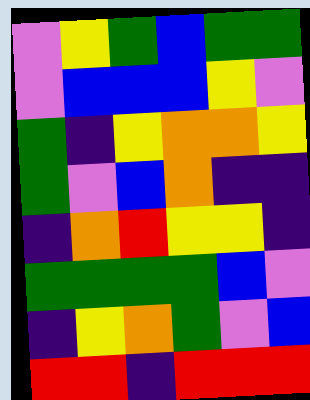[["violet", "yellow", "green", "blue", "green", "green"], ["violet", "blue", "blue", "blue", "yellow", "violet"], ["green", "indigo", "yellow", "orange", "orange", "yellow"], ["green", "violet", "blue", "orange", "indigo", "indigo"], ["indigo", "orange", "red", "yellow", "yellow", "indigo"], ["green", "green", "green", "green", "blue", "violet"], ["indigo", "yellow", "orange", "green", "violet", "blue"], ["red", "red", "indigo", "red", "red", "red"]]